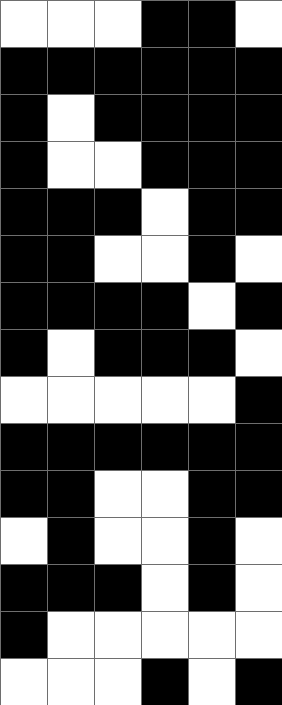[["white", "white", "white", "black", "black", "white"], ["black", "black", "black", "black", "black", "black"], ["black", "white", "black", "black", "black", "black"], ["black", "white", "white", "black", "black", "black"], ["black", "black", "black", "white", "black", "black"], ["black", "black", "white", "white", "black", "white"], ["black", "black", "black", "black", "white", "black"], ["black", "white", "black", "black", "black", "white"], ["white", "white", "white", "white", "white", "black"], ["black", "black", "black", "black", "black", "black"], ["black", "black", "white", "white", "black", "black"], ["white", "black", "white", "white", "black", "white"], ["black", "black", "black", "white", "black", "white"], ["black", "white", "white", "white", "white", "white"], ["white", "white", "white", "black", "white", "black"]]